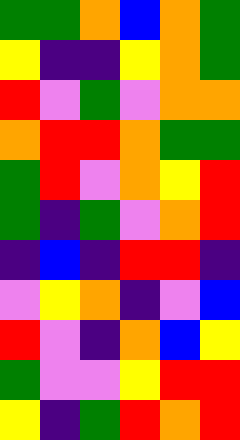[["green", "green", "orange", "blue", "orange", "green"], ["yellow", "indigo", "indigo", "yellow", "orange", "green"], ["red", "violet", "green", "violet", "orange", "orange"], ["orange", "red", "red", "orange", "green", "green"], ["green", "red", "violet", "orange", "yellow", "red"], ["green", "indigo", "green", "violet", "orange", "red"], ["indigo", "blue", "indigo", "red", "red", "indigo"], ["violet", "yellow", "orange", "indigo", "violet", "blue"], ["red", "violet", "indigo", "orange", "blue", "yellow"], ["green", "violet", "violet", "yellow", "red", "red"], ["yellow", "indigo", "green", "red", "orange", "red"]]